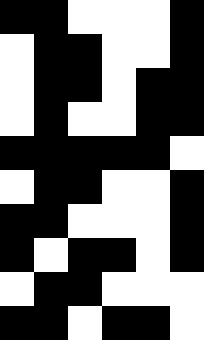[["black", "black", "white", "white", "white", "black"], ["white", "black", "black", "white", "white", "black"], ["white", "black", "black", "white", "black", "black"], ["white", "black", "white", "white", "black", "black"], ["black", "black", "black", "black", "black", "white"], ["white", "black", "black", "white", "white", "black"], ["black", "black", "white", "white", "white", "black"], ["black", "white", "black", "black", "white", "black"], ["white", "black", "black", "white", "white", "white"], ["black", "black", "white", "black", "black", "white"]]